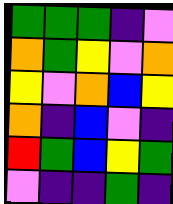[["green", "green", "green", "indigo", "violet"], ["orange", "green", "yellow", "violet", "orange"], ["yellow", "violet", "orange", "blue", "yellow"], ["orange", "indigo", "blue", "violet", "indigo"], ["red", "green", "blue", "yellow", "green"], ["violet", "indigo", "indigo", "green", "indigo"]]